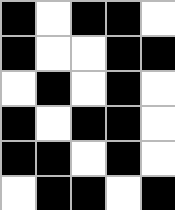[["black", "white", "black", "black", "white"], ["black", "white", "white", "black", "black"], ["white", "black", "white", "black", "white"], ["black", "white", "black", "black", "white"], ["black", "black", "white", "black", "white"], ["white", "black", "black", "white", "black"]]